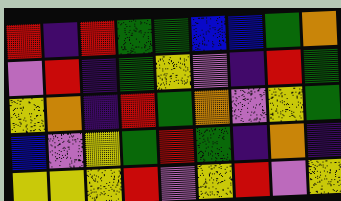[["red", "indigo", "red", "green", "green", "blue", "blue", "green", "orange"], ["violet", "red", "indigo", "green", "yellow", "violet", "indigo", "red", "green"], ["yellow", "orange", "indigo", "red", "green", "orange", "violet", "yellow", "green"], ["blue", "violet", "yellow", "green", "red", "green", "indigo", "orange", "indigo"], ["yellow", "yellow", "yellow", "red", "violet", "yellow", "red", "violet", "yellow"]]